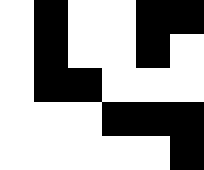[["white", "black", "white", "white", "black", "black"], ["white", "black", "white", "white", "black", "white"], ["white", "black", "black", "white", "white", "white"], ["white", "white", "white", "black", "black", "black"], ["white", "white", "white", "white", "white", "black"]]